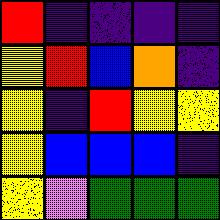[["red", "indigo", "indigo", "indigo", "indigo"], ["yellow", "red", "blue", "orange", "indigo"], ["yellow", "indigo", "red", "yellow", "yellow"], ["yellow", "blue", "blue", "blue", "indigo"], ["yellow", "violet", "green", "green", "green"]]